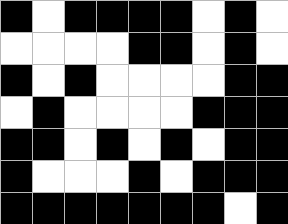[["black", "white", "black", "black", "black", "black", "white", "black", "white"], ["white", "white", "white", "white", "black", "black", "white", "black", "white"], ["black", "white", "black", "white", "white", "white", "white", "black", "black"], ["white", "black", "white", "white", "white", "white", "black", "black", "black"], ["black", "black", "white", "black", "white", "black", "white", "black", "black"], ["black", "white", "white", "white", "black", "white", "black", "black", "black"], ["black", "black", "black", "black", "black", "black", "black", "white", "black"]]